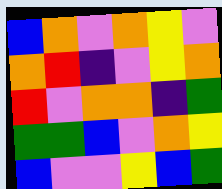[["blue", "orange", "violet", "orange", "yellow", "violet"], ["orange", "red", "indigo", "violet", "yellow", "orange"], ["red", "violet", "orange", "orange", "indigo", "green"], ["green", "green", "blue", "violet", "orange", "yellow"], ["blue", "violet", "violet", "yellow", "blue", "green"]]